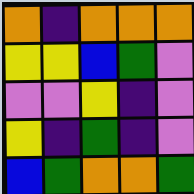[["orange", "indigo", "orange", "orange", "orange"], ["yellow", "yellow", "blue", "green", "violet"], ["violet", "violet", "yellow", "indigo", "violet"], ["yellow", "indigo", "green", "indigo", "violet"], ["blue", "green", "orange", "orange", "green"]]